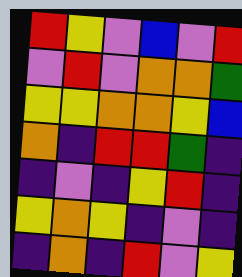[["red", "yellow", "violet", "blue", "violet", "red"], ["violet", "red", "violet", "orange", "orange", "green"], ["yellow", "yellow", "orange", "orange", "yellow", "blue"], ["orange", "indigo", "red", "red", "green", "indigo"], ["indigo", "violet", "indigo", "yellow", "red", "indigo"], ["yellow", "orange", "yellow", "indigo", "violet", "indigo"], ["indigo", "orange", "indigo", "red", "violet", "yellow"]]